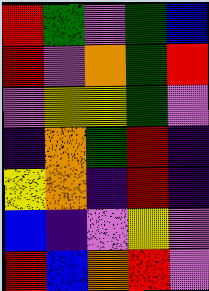[["red", "green", "violet", "green", "blue"], ["red", "violet", "orange", "green", "red"], ["violet", "yellow", "yellow", "green", "violet"], ["indigo", "orange", "green", "red", "indigo"], ["yellow", "orange", "indigo", "red", "indigo"], ["blue", "indigo", "violet", "yellow", "violet"], ["red", "blue", "orange", "red", "violet"]]